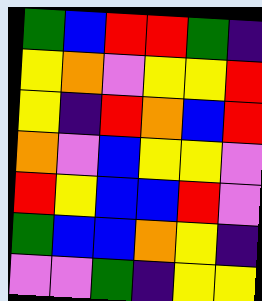[["green", "blue", "red", "red", "green", "indigo"], ["yellow", "orange", "violet", "yellow", "yellow", "red"], ["yellow", "indigo", "red", "orange", "blue", "red"], ["orange", "violet", "blue", "yellow", "yellow", "violet"], ["red", "yellow", "blue", "blue", "red", "violet"], ["green", "blue", "blue", "orange", "yellow", "indigo"], ["violet", "violet", "green", "indigo", "yellow", "yellow"]]